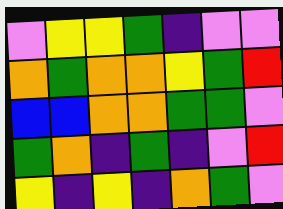[["violet", "yellow", "yellow", "green", "indigo", "violet", "violet"], ["orange", "green", "orange", "orange", "yellow", "green", "red"], ["blue", "blue", "orange", "orange", "green", "green", "violet"], ["green", "orange", "indigo", "green", "indigo", "violet", "red"], ["yellow", "indigo", "yellow", "indigo", "orange", "green", "violet"]]